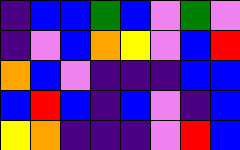[["indigo", "blue", "blue", "green", "blue", "violet", "green", "violet"], ["indigo", "violet", "blue", "orange", "yellow", "violet", "blue", "red"], ["orange", "blue", "violet", "indigo", "indigo", "indigo", "blue", "blue"], ["blue", "red", "blue", "indigo", "blue", "violet", "indigo", "blue"], ["yellow", "orange", "indigo", "indigo", "indigo", "violet", "red", "blue"]]